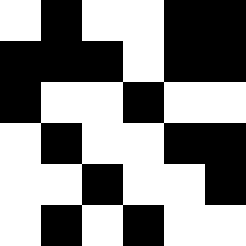[["white", "black", "white", "white", "black", "black"], ["black", "black", "black", "white", "black", "black"], ["black", "white", "white", "black", "white", "white"], ["white", "black", "white", "white", "black", "black"], ["white", "white", "black", "white", "white", "black"], ["white", "black", "white", "black", "white", "white"]]